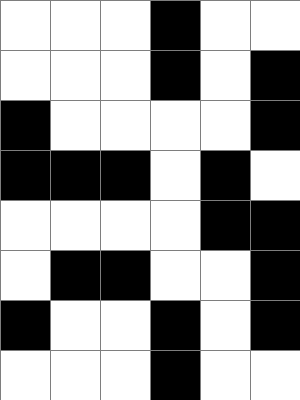[["white", "white", "white", "black", "white", "white"], ["white", "white", "white", "black", "white", "black"], ["black", "white", "white", "white", "white", "black"], ["black", "black", "black", "white", "black", "white"], ["white", "white", "white", "white", "black", "black"], ["white", "black", "black", "white", "white", "black"], ["black", "white", "white", "black", "white", "black"], ["white", "white", "white", "black", "white", "white"]]